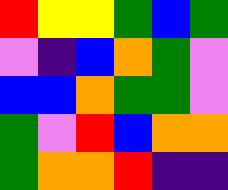[["red", "yellow", "yellow", "green", "blue", "green"], ["violet", "indigo", "blue", "orange", "green", "violet"], ["blue", "blue", "orange", "green", "green", "violet"], ["green", "violet", "red", "blue", "orange", "orange"], ["green", "orange", "orange", "red", "indigo", "indigo"]]